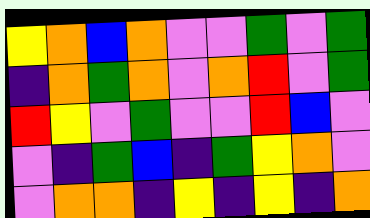[["yellow", "orange", "blue", "orange", "violet", "violet", "green", "violet", "green"], ["indigo", "orange", "green", "orange", "violet", "orange", "red", "violet", "green"], ["red", "yellow", "violet", "green", "violet", "violet", "red", "blue", "violet"], ["violet", "indigo", "green", "blue", "indigo", "green", "yellow", "orange", "violet"], ["violet", "orange", "orange", "indigo", "yellow", "indigo", "yellow", "indigo", "orange"]]